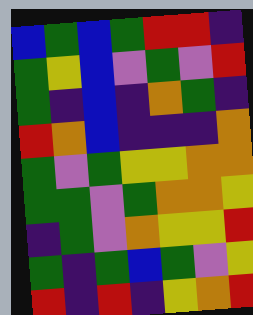[["blue", "green", "blue", "green", "red", "red", "indigo"], ["green", "yellow", "blue", "violet", "green", "violet", "red"], ["green", "indigo", "blue", "indigo", "orange", "green", "indigo"], ["red", "orange", "blue", "indigo", "indigo", "indigo", "orange"], ["green", "violet", "green", "yellow", "yellow", "orange", "orange"], ["green", "green", "violet", "green", "orange", "orange", "yellow"], ["indigo", "green", "violet", "orange", "yellow", "yellow", "red"], ["green", "indigo", "green", "blue", "green", "violet", "yellow"], ["red", "indigo", "red", "indigo", "yellow", "orange", "red"]]